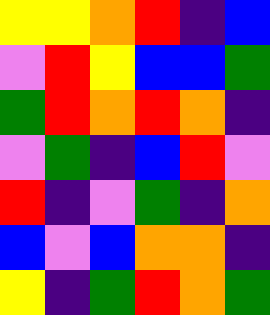[["yellow", "yellow", "orange", "red", "indigo", "blue"], ["violet", "red", "yellow", "blue", "blue", "green"], ["green", "red", "orange", "red", "orange", "indigo"], ["violet", "green", "indigo", "blue", "red", "violet"], ["red", "indigo", "violet", "green", "indigo", "orange"], ["blue", "violet", "blue", "orange", "orange", "indigo"], ["yellow", "indigo", "green", "red", "orange", "green"]]